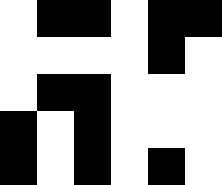[["white", "black", "black", "white", "black", "black"], ["white", "white", "white", "white", "black", "white"], ["white", "black", "black", "white", "white", "white"], ["black", "white", "black", "white", "white", "white"], ["black", "white", "black", "white", "black", "white"]]